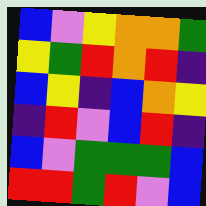[["blue", "violet", "yellow", "orange", "orange", "green"], ["yellow", "green", "red", "orange", "red", "indigo"], ["blue", "yellow", "indigo", "blue", "orange", "yellow"], ["indigo", "red", "violet", "blue", "red", "indigo"], ["blue", "violet", "green", "green", "green", "blue"], ["red", "red", "green", "red", "violet", "blue"]]